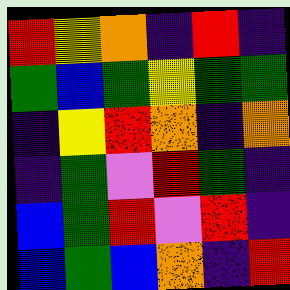[["red", "yellow", "orange", "indigo", "red", "indigo"], ["green", "blue", "green", "yellow", "green", "green"], ["indigo", "yellow", "red", "orange", "indigo", "orange"], ["indigo", "green", "violet", "red", "green", "indigo"], ["blue", "green", "red", "violet", "red", "indigo"], ["blue", "green", "blue", "orange", "indigo", "red"]]